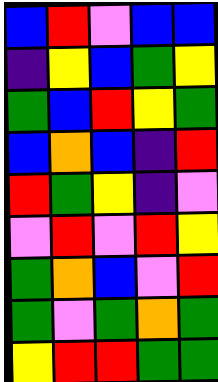[["blue", "red", "violet", "blue", "blue"], ["indigo", "yellow", "blue", "green", "yellow"], ["green", "blue", "red", "yellow", "green"], ["blue", "orange", "blue", "indigo", "red"], ["red", "green", "yellow", "indigo", "violet"], ["violet", "red", "violet", "red", "yellow"], ["green", "orange", "blue", "violet", "red"], ["green", "violet", "green", "orange", "green"], ["yellow", "red", "red", "green", "green"]]